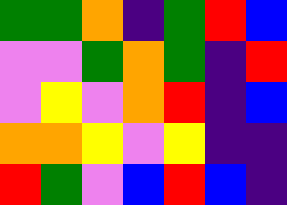[["green", "green", "orange", "indigo", "green", "red", "blue"], ["violet", "violet", "green", "orange", "green", "indigo", "red"], ["violet", "yellow", "violet", "orange", "red", "indigo", "blue"], ["orange", "orange", "yellow", "violet", "yellow", "indigo", "indigo"], ["red", "green", "violet", "blue", "red", "blue", "indigo"]]